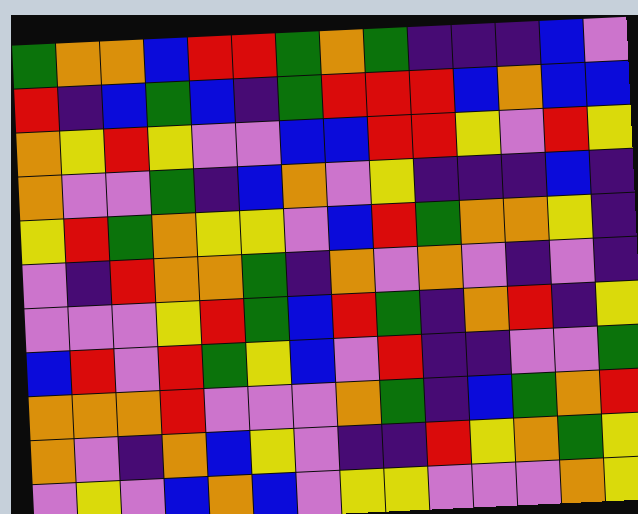[["green", "orange", "orange", "blue", "red", "red", "green", "orange", "green", "indigo", "indigo", "indigo", "blue", "violet"], ["red", "indigo", "blue", "green", "blue", "indigo", "green", "red", "red", "red", "blue", "orange", "blue", "blue"], ["orange", "yellow", "red", "yellow", "violet", "violet", "blue", "blue", "red", "red", "yellow", "violet", "red", "yellow"], ["orange", "violet", "violet", "green", "indigo", "blue", "orange", "violet", "yellow", "indigo", "indigo", "indigo", "blue", "indigo"], ["yellow", "red", "green", "orange", "yellow", "yellow", "violet", "blue", "red", "green", "orange", "orange", "yellow", "indigo"], ["violet", "indigo", "red", "orange", "orange", "green", "indigo", "orange", "violet", "orange", "violet", "indigo", "violet", "indigo"], ["violet", "violet", "violet", "yellow", "red", "green", "blue", "red", "green", "indigo", "orange", "red", "indigo", "yellow"], ["blue", "red", "violet", "red", "green", "yellow", "blue", "violet", "red", "indigo", "indigo", "violet", "violet", "green"], ["orange", "orange", "orange", "red", "violet", "violet", "violet", "orange", "green", "indigo", "blue", "green", "orange", "red"], ["orange", "violet", "indigo", "orange", "blue", "yellow", "violet", "indigo", "indigo", "red", "yellow", "orange", "green", "yellow"], ["violet", "yellow", "violet", "blue", "orange", "blue", "violet", "yellow", "yellow", "violet", "violet", "violet", "orange", "yellow"]]